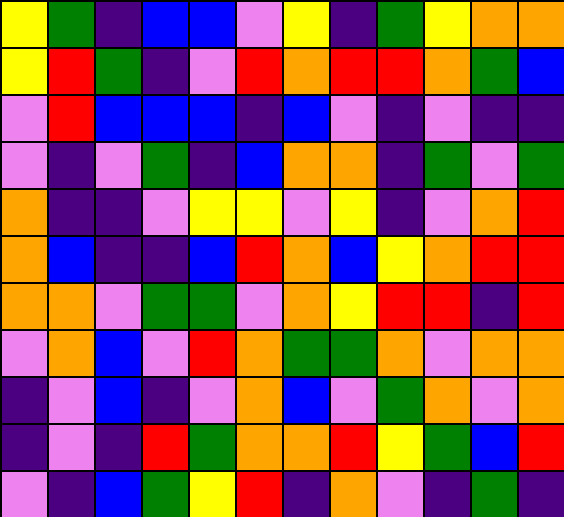[["yellow", "green", "indigo", "blue", "blue", "violet", "yellow", "indigo", "green", "yellow", "orange", "orange"], ["yellow", "red", "green", "indigo", "violet", "red", "orange", "red", "red", "orange", "green", "blue"], ["violet", "red", "blue", "blue", "blue", "indigo", "blue", "violet", "indigo", "violet", "indigo", "indigo"], ["violet", "indigo", "violet", "green", "indigo", "blue", "orange", "orange", "indigo", "green", "violet", "green"], ["orange", "indigo", "indigo", "violet", "yellow", "yellow", "violet", "yellow", "indigo", "violet", "orange", "red"], ["orange", "blue", "indigo", "indigo", "blue", "red", "orange", "blue", "yellow", "orange", "red", "red"], ["orange", "orange", "violet", "green", "green", "violet", "orange", "yellow", "red", "red", "indigo", "red"], ["violet", "orange", "blue", "violet", "red", "orange", "green", "green", "orange", "violet", "orange", "orange"], ["indigo", "violet", "blue", "indigo", "violet", "orange", "blue", "violet", "green", "orange", "violet", "orange"], ["indigo", "violet", "indigo", "red", "green", "orange", "orange", "red", "yellow", "green", "blue", "red"], ["violet", "indigo", "blue", "green", "yellow", "red", "indigo", "orange", "violet", "indigo", "green", "indigo"]]